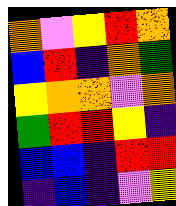[["orange", "violet", "yellow", "red", "orange"], ["blue", "red", "indigo", "orange", "green"], ["yellow", "orange", "orange", "violet", "orange"], ["green", "red", "red", "yellow", "indigo"], ["blue", "blue", "indigo", "red", "red"], ["indigo", "blue", "indigo", "violet", "yellow"]]